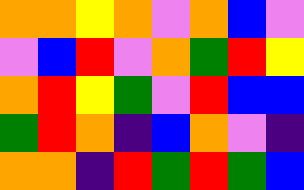[["orange", "orange", "yellow", "orange", "violet", "orange", "blue", "violet"], ["violet", "blue", "red", "violet", "orange", "green", "red", "yellow"], ["orange", "red", "yellow", "green", "violet", "red", "blue", "blue"], ["green", "red", "orange", "indigo", "blue", "orange", "violet", "indigo"], ["orange", "orange", "indigo", "red", "green", "red", "green", "blue"]]